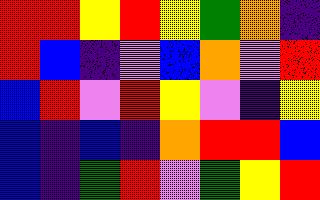[["red", "red", "yellow", "red", "yellow", "green", "orange", "indigo"], ["red", "blue", "indigo", "violet", "blue", "orange", "violet", "red"], ["blue", "red", "violet", "red", "yellow", "violet", "indigo", "yellow"], ["blue", "indigo", "blue", "indigo", "orange", "red", "red", "blue"], ["blue", "indigo", "green", "red", "violet", "green", "yellow", "red"]]